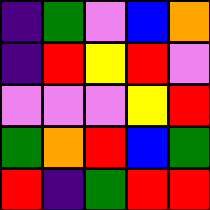[["indigo", "green", "violet", "blue", "orange"], ["indigo", "red", "yellow", "red", "violet"], ["violet", "violet", "violet", "yellow", "red"], ["green", "orange", "red", "blue", "green"], ["red", "indigo", "green", "red", "red"]]